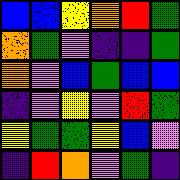[["blue", "blue", "yellow", "orange", "red", "green"], ["orange", "green", "violet", "indigo", "indigo", "green"], ["orange", "violet", "blue", "green", "blue", "blue"], ["indigo", "violet", "yellow", "violet", "red", "green"], ["yellow", "green", "green", "yellow", "blue", "violet"], ["indigo", "red", "orange", "violet", "green", "indigo"]]